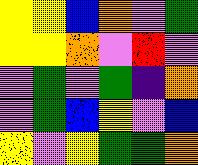[["yellow", "yellow", "blue", "orange", "violet", "green"], ["yellow", "yellow", "orange", "violet", "red", "violet"], ["violet", "green", "violet", "green", "indigo", "orange"], ["violet", "green", "blue", "yellow", "violet", "blue"], ["yellow", "violet", "yellow", "green", "green", "orange"]]